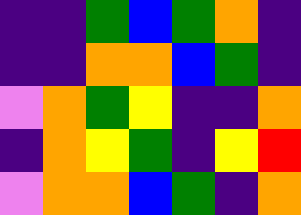[["indigo", "indigo", "green", "blue", "green", "orange", "indigo"], ["indigo", "indigo", "orange", "orange", "blue", "green", "indigo"], ["violet", "orange", "green", "yellow", "indigo", "indigo", "orange"], ["indigo", "orange", "yellow", "green", "indigo", "yellow", "red"], ["violet", "orange", "orange", "blue", "green", "indigo", "orange"]]